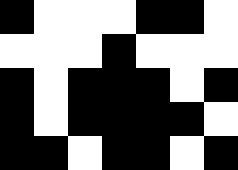[["black", "white", "white", "white", "black", "black", "white"], ["white", "white", "white", "black", "white", "white", "white"], ["black", "white", "black", "black", "black", "white", "black"], ["black", "white", "black", "black", "black", "black", "white"], ["black", "black", "white", "black", "black", "white", "black"]]